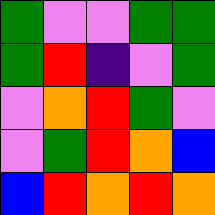[["green", "violet", "violet", "green", "green"], ["green", "red", "indigo", "violet", "green"], ["violet", "orange", "red", "green", "violet"], ["violet", "green", "red", "orange", "blue"], ["blue", "red", "orange", "red", "orange"]]